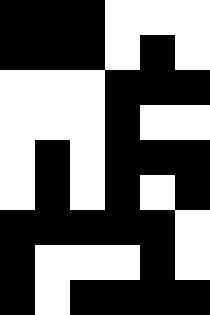[["black", "black", "black", "white", "white", "white"], ["black", "black", "black", "white", "black", "white"], ["white", "white", "white", "black", "black", "black"], ["white", "white", "white", "black", "white", "white"], ["white", "black", "white", "black", "black", "black"], ["white", "black", "white", "black", "white", "black"], ["black", "black", "black", "black", "black", "white"], ["black", "white", "white", "white", "black", "white"], ["black", "white", "black", "black", "black", "black"]]